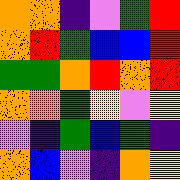[["orange", "orange", "indigo", "violet", "green", "red"], ["orange", "red", "green", "blue", "blue", "red"], ["green", "green", "orange", "red", "orange", "red"], ["orange", "orange", "green", "yellow", "violet", "yellow"], ["violet", "indigo", "green", "blue", "green", "indigo"], ["orange", "blue", "violet", "indigo", "orange", "yellow"]]